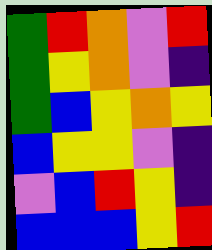[["green", "red", "orange", "violet", "red"], ["green", "yellow", "orange", "violet", "indigo"], ["green", "blue", "yellow", "orange", "yellow"], ["blue", "yellow", "yellow", "violet", "indigo"], ["violet", "blue", "red", "yellow", "indigo"], ["blue", "blue", "blue", "yellow", "red"]]